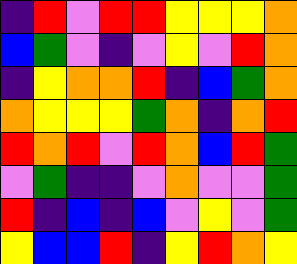[["indigo", "red", "violet", "red", "red", "yellow", "yellow", "yellow", "orange"], ["blue", "green", "violet", "indigo", "violet", "yellow", "violet", "red", "orange"], ["indigo", "yellow", "orange", "orange", "red", "indigo", "blue", "green", "orange"], ["orange", "yellow", "yellow", "yellow", "green", "orange", "indigo", "orange", "red"], ["red", "orange", "red", "violet", "red", "orange", "blue", "red", "green"], ["violet", "green", "indigo", "indigo", "violet", "orange", "violet", "violet", "green"], ["red", "indigo", "blue", "indigo", "blue", "violet", "yellow", "violet", "green"], ["yellow", "blue", "blue", "red", "indigo", "yellow", "red", "orange", "yellow"]]